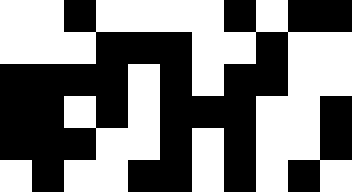[["white", "white", "black", "white", "white", "white", "white", "black", "white", "black", "black"], ["white", "white", "white", "black", "black", "black", "white", "white", "black", "white", "white"], ["black", "black", "black", "black", "white", "black", "white", "black", "black", "white", "white"], ["black", "black", "white", "black", "white", "black", "black", "black", "white", "white", "black"], ["black", "black", "black", "white", "white", "black", "white", "black", "white", "white", "black"], ["white", "black", "white", "white", "black", "black", "white", "black", "white", "black", "white"]]